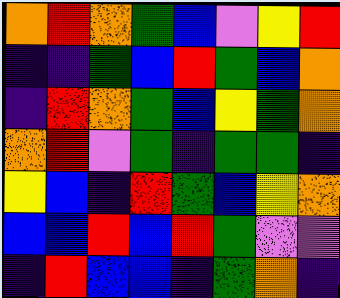[["orange", "red", "orange", "green", "blue", "violet", "yellow", "red"], ["indigo", "indigo", "green", "blue", "red", "green", "blue", "orange"], ["indigo", "red", "orange", "green", "blue", "yellow", "green", "orange"], ["orange", "red", "violet", "green", "indigo", "green", "green", "indigo"], ["yellow", "blue", "indigo", "red", "green", "blue", "yellow", "orange"], ["blue", "blue", "red", "blue", "red", "green", "violet", "violet"], ["indigo", "red", "blue", "blue", "indigo", "green", "orange", "indigo"]]